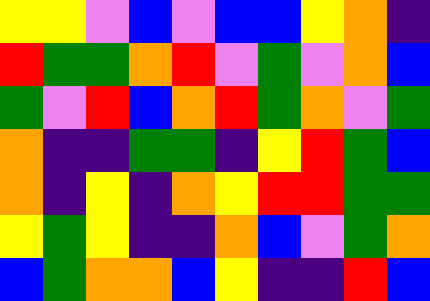[["yellow", "yellow", "violet", "blue", "violet", "blue", "blue", "yellow", "orange", "indigo"], ["red", "green", "green", "orange", "red", "violet", "green", "violet", "orange", "blue"], ["green", "violet", "red", "blue", "orange", "red", "green", "orange", "violet", "green"], ["orange", "indigo", "indigo", "green", "green", "indigo", "yellow", "red", "green", "blue"], ["orange", "indigo", "yellow", "indigo", "orange", "yellow", "red", "red", "green", "green"], ["yellow", "green", "yellow", "indigo", "indigo", "orange", "blue", "violet", "green", "orange"], ["blue", "green", "orange", "orange", "blue", "yellow", "indigo", "indigo", "red", "blue"]]